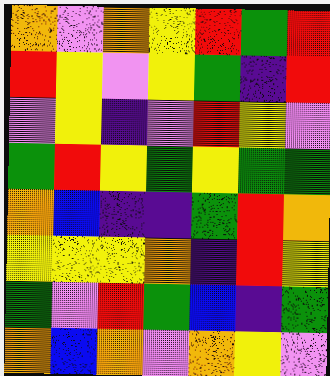[["orange", "violet", "orange", "yellow", "red", "green", "red"], ["red", "yellow", "violet", "yellow", "green", "indigo", "red"], ["violet", "yellow", "indigo", "violet", "red", "yellow", "violet"], ["green", "red", "yellow", "green", "yellow", "green", "green"], ["orange", "blue", "indigo", "indigo", "green", "red", "orange"], ["yellow", "yellow", "yellow", "orange", "indigo", "red", "yellow"], ["green", "violet", "red", "green", "blue", "indigo", "green"], ["orange", "blue", "orange", "violet", "orange", "yellow", "violet"]]